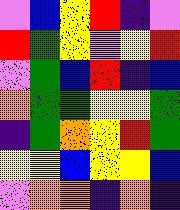[["violet", "blue", "yellow", "red", "indigo", "violet"], ["red", "green", "yellow", "violet", "yellow", "red"], ["violet", "green", "blue", "red", "indigo", "blue"], ["orange", "green", "green", "yellow", "yellow", "green"], ["indigo", "green", "orange", "yellow", "red", "green"], ["yellow", "yellow", "blue", "yellow", "yellow", "blue"], ["violet", "orange", "orange", "indigo", "orange", "indigo"]]